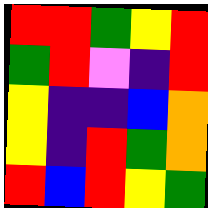[["red", "red", "green", "yellow", "red"], ["green", "red", "violet", "indigo", "red"], ["yellow", "indigo", "indigo", "blue", "orange"], ["yellow", "indigo", "red", "green", "orange"], ["red", "blue", "red", "yellow", "green"]]